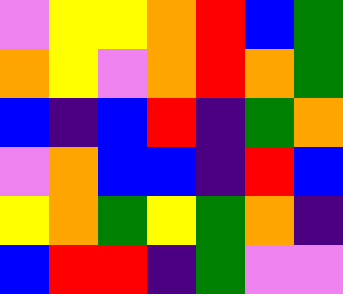[["violet", "yellow", "yellow", "orange", "red", "blue", "green"], ["orange", "yellow", "violet", "orange", "red", "orange", "green"], ["blue", "indigo", "blue", "red", "indigo", "green", "orange"], ["violet", "orange", "blue", "blue", "indigo", "red", "blue"], ["yellow", "orange", "green", "yellow", "green", "orange", "indigo"], ["blue", "red", "red", "indigo", "green", "violet", "violet"]]